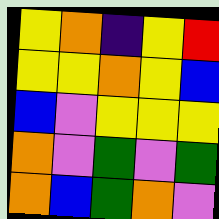[["yellow", "orange", "indigo", "yellow", "red"], ["yellow", "yellow", "orange", "yellow", "blue"], ["blue", "violet", "yellow", "yellow", "yellow"], ["orange", "violet", "green", "violet", "green"], ["orange", "blue", "green", "orange", "violet"]]